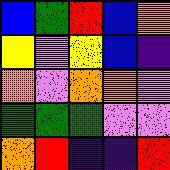[["blue", "green", "red", "blue", "orange"], ["yellow", "violet", "yellow", "blue", "indigo"], ["orange", "violet", "orange", "orange", "violet"], ["green", "green", "green", "violet", "violet"], ["orange", "red", "indigo", "indigo", "red"]]